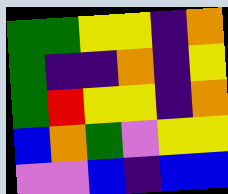[["green", "green", "yellow", "yellow", "indigo", "orange"], ["green", "indigo", "indigo", "orange", "indigo", "yellow"], ["green", "red", "yellow", "yellow", "indigo", "orange"], ["blue", "orange", "green", "violet", "yellow", "yellow"], ["violet", "violet", "blue", "indigo", "blue", "blue"]]